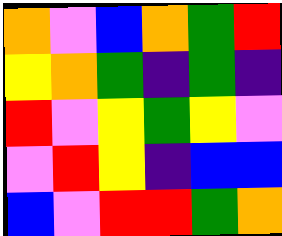[["orange", "violet", "blue", "orange", "green", "red"], ["yellow", "orange", "green", "indigo", "green", "indigo"], ["red", "violet", "yellow", "green", "yellow", "violet"], ["violet", "red", "yellow", "indigo", "blue", "blue"], ["blue", "violet", "red", "red", "green", "orange"]]